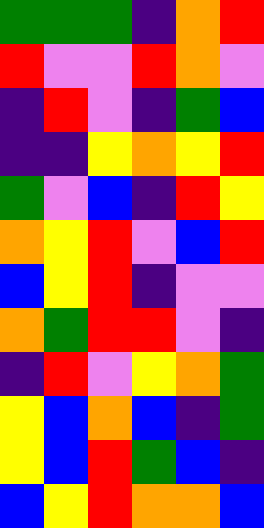[["green", "green", "green", "indigo", "orange", "red"], ["red", "violet", "violet", "red", "orange", "violet"], ["indigo", "red", "violet", "indigo", "green", "blue"], ["indigo", "indigo", "yellow", "orange", "yellow", "red"], ["green", "violet", "blue", "indigo", "red", "yellow"], ["orange", "yellow", "red", "violet", "blue", "red"], ["blue", "yellow", "red", "indigo", "violet", "violet"], ["orange", "green", "red", "red", "violet", "indigo"], ["indigo", "red", "violet", "yellow", "orange", "green"], ["yellow", "blue", "orange", "blue", "indigo", "green"], ["yellow", "blue", "red", "green", "blue", "indigo"], ["blue", "yellow", "red", "orange", "orange", "blue"]]